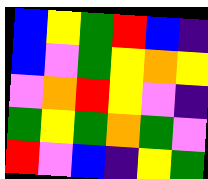[["blue", "yellow", "green", "red", "blue", "indigo"], ["blue", "violet", "green", "yellow", "orange", "yellow"], ["violet", "orange", "red", "yellow", "violet", "indigo"], ["green", "yellow", "green", "orange", "green", "violet"], ["red", "violet", "blue", "indigo", "yellow", "green"]]